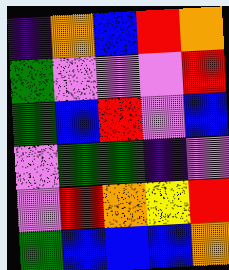[["indigo", "orange", "blue", "red", "orange"], ["green", "violet", "violet", "violet", "red"], ["green", "blue", "red", "violet", "blue"], ["violet", "green", "green", "indigo", "violet"], ["violet", "red", "orange", "yellow", "red"], ["green", "blue", "blue", "blue", "orange"]]